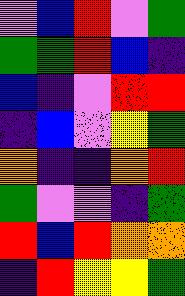[["violet", "blue", "red", "violet", "green"], ["green", "green", "red", "blue", "indigo"], ["blue", "indigo", "violet", "red", "red"], ["indigo", "blue", "violet", "yellow", "green"], ["orange", "indigo", "indigo", "orange", "red"], ["green", "violet", "violet", "indigo", "green"], ["red", "blue", "red", "orange", "orange"], ["indigo", "red", "yellow", "yellow", "green"]]